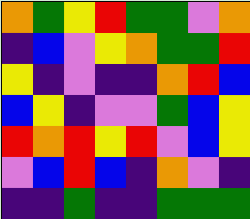[["orange", "green", "yellow", "red", "green", "green", "violet", "orange"], ["indigo", "blue", "violet", "yellow", "orange", "green", "green", "red"], ["yellow", "indigo", "violet", "indigo", "indigo", "orange", "red", "blue"], ["blue", "yellow", "indigo", "violet", "violet", "green", "blue", "yellow"], ["red", "orange", "red", "yellow", "red", "violet", "blue", "yellow"], ["violet", "blue", "red", "blue", "indigo", "orange", "violet", "indigo"], ["indigo", "indigo", "green", "indigo", "indigo", "green", "green", "green"]]